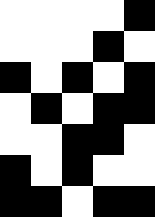[["white", "white", "white", "white", "black"], ["white", "white", "white", "black", "white"], ["black", "white", "black", "white", "black"], ["white", "black", "white", "black", "black"], ["white", "white", "black", "black", "white"], ["black", "white", "black", "white", "white"], ["black", "black", "white", "black", "black"]]